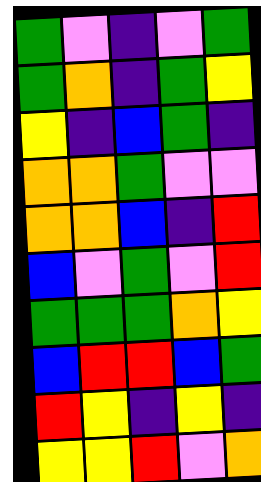[["green", "violet", "indigo", "violet", "green"], ["green", "orange", "indigo", "green", "yellow"], ["yellow", "indigo", "blue", "green", "indigo"], ["orange", "orange", "green", "violet", "violet"], ["orange", "orange", "blue", "indigo", "red"], ["blue", "violet", "green", "violet", "red"], ["green", "green", "green", "orange", "yellow"], ["blue", "red", "red", "blue", "green"], ["red", "yellow", "indigo", "yellow", "indigo"], ["yellow", "yellow", "red", "violet", "orange"]]